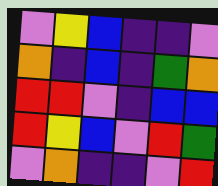[["violet", "yellow", "blue", "indigo", "indigo", "violet"], ["orange", "indigo", "blue", "indigo", "green", "orange"], ["red", "red", "violet", "indigo", "blue", "blue"], ["red", "yellow", "blue", "violet", "red", "green"], ["violet", "orange", "indigo", "indigo", "violet", "red"]]